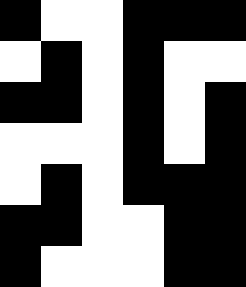[["black", "white", "white", "black", "black", "black"], ["white", "black", "white", "black", "white", "white"], ["black", "black", "white", "black", "white", "black"], ["white", "white", "white", "black", "white", "black"], ["white", "black", "white", "black", "black", "black"], ["black", "black", "white", "white", "black", "black"], ["black", "white", "white", "white", "black", "black"]]